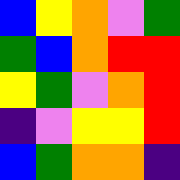[["blue", "yellow", "orange", "violet", "green"], ["green", "blue", "orange", "red", "red"], ["yellow", "green", "violet", "orange", "red"], ["indigo", "violet", "yellow", "yellow", "red"], ["blue", "green", "orange", "orange", "indigo"]]